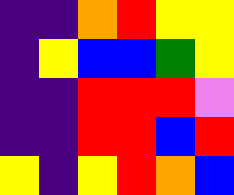[["indigo", "indigo", "orange", "red", "yellow", "yellow"], ["indigo", "yellow", "blue", "blue", "green", "yellow"], ["indigo", "indigo", "red", "red", "red", "violet"], ["indigo", "indigo", "red", "red", "blue", "red"], ["yellow", "indigo", "yellow", "red", "orange", "blue"]]